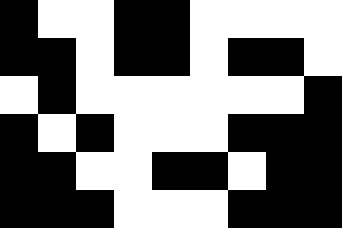[["black", "white", "white", "black", "black", "white", "white", "white", "white"], ["black", "black", "white", "black", "black", "white", "black", "black", "white"], ["white", "black", "white", "white", "white", "white", "white", "white", "black"], ["black", "white", "black", "white", "white", "white", "black", "black", "black"], ["black", "black", "white", "white", "black", "black", "white", "black", "black"], ["black", "black", "black", "white", "white", "white", "black", "black", "black"]]